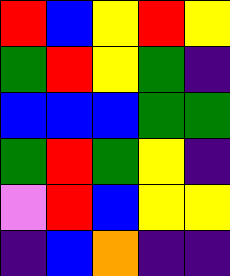[["red", "blue", "yellow", "red", "yellow"], ["green", "red", "yellow", "green", "indigo"], ["blue", "blue", "blue", "green", "green"], ["green", "red", "green", "yellow", "indigo"], ["violet", "red", "blue", "yellow", "yellow"], ["indigo", "blue", "orange", "indigo", "indigo"]]